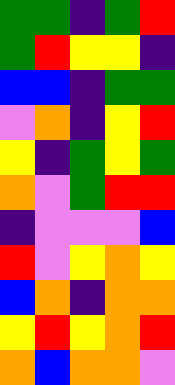[["green", "green", "indigo", "green", "red"], ["green", "red", "yellow", "yellow", "indigo"], ["blue", "blue", "indigo", "green", "green"], ["violet", "orange", "indigo", "yellow", "red"], ["yellow", "indigo", "green", "yellow", "green"], ["orange", "violet", "green", "red", "red"], ["indigo", "violet", "violet", "violet", "blue"], ["red", "violet", "yellow", "orange", "yellow"], ["blue", "orange", "indigo", "orange", "orange"], ["yellow", "red", "yellow", "orange", "red"], ["orange", "blue", "orange", "orange", "violet"]]